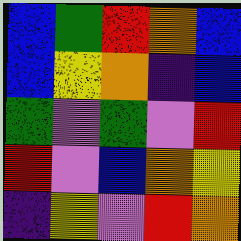[["blue", "green", "red", "orange", "blue"], ["blue", "yellow", "orange", "indigo", "blue"], ["green", "violet", "green", "violet", "red"], ["red", "violet", "blue", "orange", "yellow"], ["indigo", "yellow", "violet", "red", "orange"]]